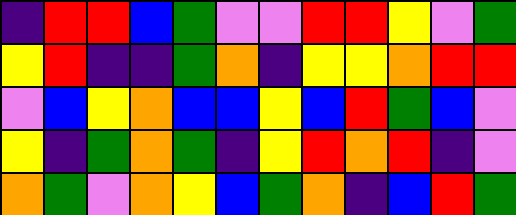[["indigo", "red", "red", "blue", "green", "violet", "violet", "red", "red", "yellow", "violet", "green"], ["yellow", "red", "indigo", "indigo", "green", "orange", "indigo", "yellow", "yellow", "orange", "red", "red"], ["violet", "blue", "yellow", "orange", "blue", "blue", "yellow", "blue", "red", "green", "blue", "violet"], ["yellow", "indigo", "green", "orange", "green", "indigo", "yellow", "red", "orange", "red", "indigo", "violet"], ["orange", "green", "violet", "orange", "yellow", "blue", "green", "orange", "indigo", "blue", "red", "green"]]